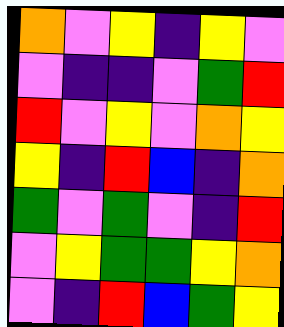[["orange", "violet", "yellow", "indigo", "yellow", "violet"], ["violet", "indigo", "indigo", "violet", "green", "red"], ["red", "violet", "yellow", "violet", "orange", "yellow"], ["yellow", "indigo", "red", "blue", "indigo", "orange"], ["green", "violet", "green", "violet", "indigo", "red"], ["violet", "yellow", "green", "green", "yellow", "orange"], ["violet", "indigo", "red", "blue", "green", "yellow"]]